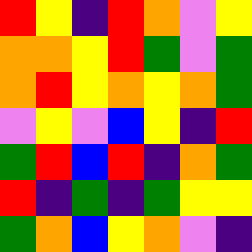[["red", "yellow", "indigo", "red", "orange", "violet", "yellow"], ["orange", "orange", "yellow", "red", "green", "violet", "green"], ["orange", "red", "yellow", "orange", "yellow", "orange", "green"], ["violet", "yellow", "violet", "blue", "yellow", "indigo", "red"], ["green", "red", "blue", "red", "indigo", "orange", "green"], ["red", "indigo", "green", "indigo", "green", "yellow", "yellow"], ["green", "orange", "blue", "yellow", "orange", "violet", "indigo"]]